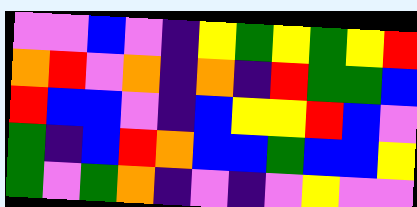[["violet", "violet", "blue", "violet", "indigo", "yellow", "green", "yellow", "green", "yellow", "red"], ["orange", "red", "violet", "orange", "indigo", "orange", "indigo", "red", "green", "green", "blue"], ["red", "blue", "blue", "violet", "indigo", "blue", "yellow", "yellow", "red", "blue", "violet"], ["green", "indigo", "blue", "red", "orange", "blue", "blue", "green", "blue", "blue", "yellow"], ["green", "violet", "green", "orange", "indigo", "violet", "indigo", "violet", "yellow", "violet", "violet"]]